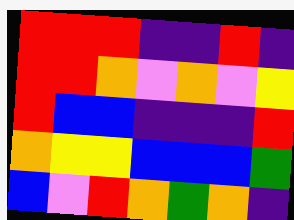[["red", "red", "red", "indigo", "indigo", "red", "indigo"], ["red", "red", "orange", "violet", "orange", "violet", "yellow"], ["red", "blue", "blue", "indigo", "indigo", "indigo", "red"], ["orange", "yellow", "yellow", "blue", "blue", "blue", "green"], ["blue", "violet", "red", "orange", "green", "orange", "indigo"]]